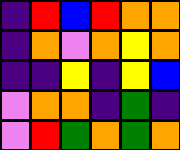[["indigo", "red", "blue", "red", "orange", "orange"], ["indigo", "orange", "violet", "orange", "yellow", "orange"], ["indigo", "indigo", "yellow", "indigo", "yellow", "blue"], ["violet", "orange", "orange", "indigo", "green", "indigo"], ["violet", "red", "green", "orange", "green", "orange"]]